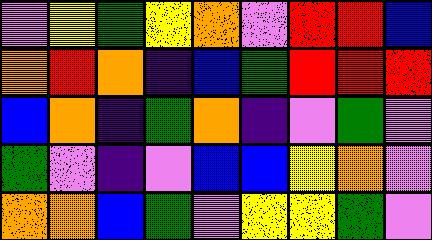[["violet", "yellow", "green", "yellow", "orange", "violet", "red", "red", "blue"], ["orange", "red", "orange", "indigo", "blue", "green", "red", "red", "red"], ["blue", "orange", "indigo", "green", "orange", "indigo", "violet", "green", "violet"], ["green", "violet", "indigo", "violet", "blue", "blue", "yellow", "orange", "violet"], ["orange", "orange", "blue", "green", "violet", "yellow", "yellow", "green", "violet"]]